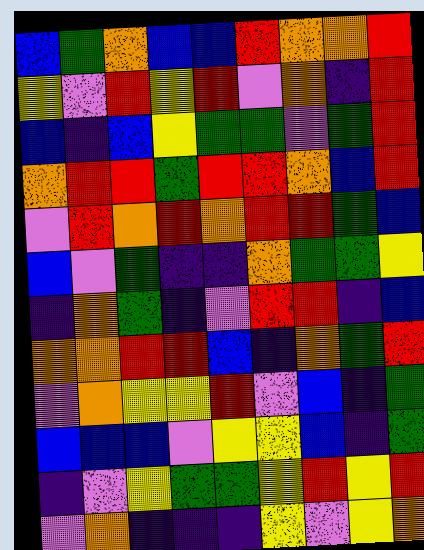[["blue", "green", "orange", "blue", "blue", "red", "orange", "orange", "red"], ["yellow", "violet", "red", "yellow", "red", "violet", "orange", "indigo", "red"], ["blue", "indigo", "blue", "yellow", "green", "green", "violet", "green", "red"], ["orange", "red", "red", "green", "red", "red", "orange", "blue", "red"], ["violet", "red", "orange", "red", "orange", "red", "red", "green", "blue"], ["blue", "violet", "green", "indigo", "indigo", "orange", "green", "green", "yellow"], ["indigo", "orange", "green", "indigo", "violet", "red", "red", "indigo", "blue"], ["orange", "orange", "red", "red", "blue", "indigo", "orange", "green", "red"], ["violet", "orange", "yellow", "yellow", "red", "violet", "blue", "indigo", "green"], ["blue", "blue", "blue", "violet", "yellow", "yellow", "blue", "indigo", "green"], ["indigo", "violet", "yellow", "green", "green", "yellow", "red", "yellow", "red"], ["violet", "orange", "indigo", "indigo", "indigo", "yellow", "violet", "yellow", "orange"]]